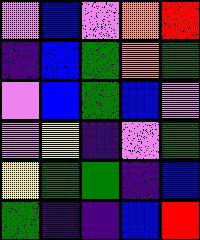[["violet", "blue", "violet", "orange", "red"], ["indigo", "blue", "green", "orange", "green"], ["violet", "blue", "green", "blue", "violet"], ["violet", "yellow", "indigo", "violet", "green"], ["yellow", "green", "green", "indigo", "blue"], ["green", "indigo", "indigo", "blue", "red"]]